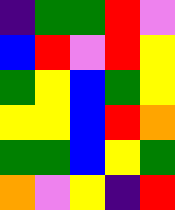[["indigo", "green", "green", "red", "violet"], ["blue", "red", "violet", "red", "yellow"], ["green", "yellow", "blue", "green", "yellow"], ["yellow", "yellow", "blue", "red", "orange"], ["green", "green", "blue", "yellow", "green"], ["orange", "violet", "yellow", "indigo", "red"]]